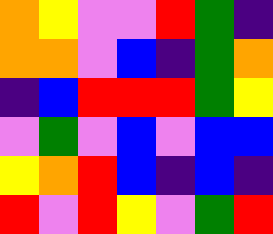[["orange", "yellow", "violet", "violet", "red", "green", "indigo"], ["orange", "orange", "violet", "blue", "indigo", "green", "orange"], ["indigo", "blue", "red", "red", "red", "green", "yellow"], ["violet", "green", "violet", "blue", "violet", "blue", "blue"], ["yellow", "orange", "red", "blue", "indigo", "blue", "indigo"], ["red", "violet", "red", "yellow", "violet", "green", "red"]]